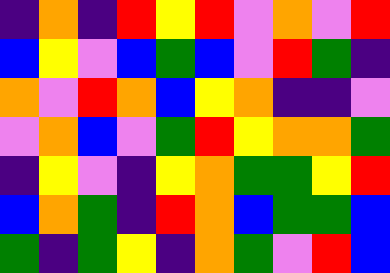[["indigo", "orange", "indigo", "red", "yellow", "red", "violet", "orange", "violet", "red"], ["blue", "yellow", "violet", "blue", "green", "blue", "violet", "red", "green", "indigo"], ["orange", "violet", "red", "orange", "blue", "yellow", "orange", "indigo", "indigo", "violet"], ["violet", "orange", "blue", "violet", "green", "red", "yellow", "orange", "orange", "green"], ["indigo", "yellow", "violet", "indigo", "yellow", "orange", "green", "green", "yellow", "red"], ["blue", "orange", "green", "indigo", "red", "orange", "blue", "green", "green", "blue"], ["green", "indigo", "green", "yellow", "indigo", "orange", "green", "violet", "red", "blue"]]